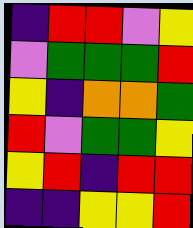[["indigo", "red", "red", "violet", "yellow"], ["violet", "green", "green", "green", "red"], ["yellow", "indigo", "orange", "orange", "green"], ["red", "violet", "green", "green", "yellow"], ["yellow", "red", "indigo", "red", "red"], ["indigo", "indigo", "yellow", "yellow", "red"]]